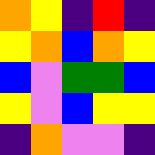[["orange", "yellow", "indigo", "red", "indigo"], ["yellow", "orange", "blue", "orange", "yellow"], ["blue", "violet", "green", "green", "blue"], ["yellow", "violet", "blue", "yellow", "yellow"], ["indigo", "orange", "violet", "violet", "indigo"]]